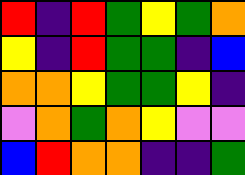[["red", "indigo", "red", "green", "yellow", "green", "orange"], ["yellow", "indigo", "red", "green", "green", "indigo", "blue"], ["orange", "orange", "yellow", "green", "green", "yellow", "indigo"], ["violet", "orange", "green", "orange", "yellow", "violet", "violet"], ["blue", "red", "orange", "orange", "indigo", "indigo", "green"]]